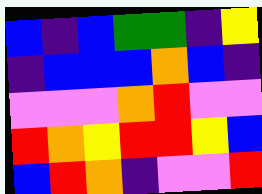[["blue", "indigo", "blue", "green", "green", "indigo", "yellow"], ["indigo", "blue", "blue", "blue", "orange", "blue", "indigo"], ["violet", "violet", "violet", "orange", "red", "violet", "violet"], ["red", "orange", "yellow", "red", "red", "yellow", "blue"], ["blue", "red", "orange", "indigo", "violet", "violet", "red"]]